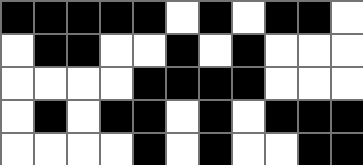[["black", "black", "black", "black", "black", "white", "black", "white", "black", "black", "white"], ["white", "black", "black", "white", "white", "black", "white", "black", "white", "white", "white"], ["white", "white", "white", "white", "black", "black", "black", "black", "white", "white", "white"], ["white", "black", "white", "black", "black", "white", "black", "white", "black", "black", "black"], ["white", "white", "white", "white", "black", "white", "black", "white", "white", "black", "black"]]